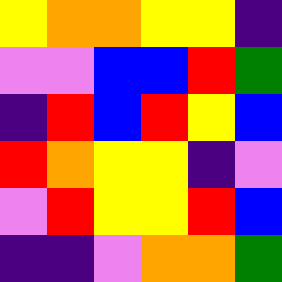[["yellow", "orange", "orange", "yellow", "yellow", "indigo"], ["violet", "violet", "blue", "blue", "red", "green"], ["indigo", "red", "blue", "red", "yellow", "blue"], ["red", "orange", "yellow", "yellow", "indigo", "violet"], ["violet", "red", "yellow", "yellow", "red", "blue"], ["indigo", "indigo", "violet", "orange", "orange", "green"]]